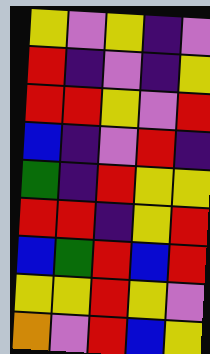[["yellow", "violet", "yellow", "indigo", "violet"], ["red", "indigo", "violet", "indigo", "yellow"], ["red", "red", "yellow", "violet", "red"], ["blue", "indigo", "violet", "red", "indigo"], ["green", "indigo", "red", "yellow", "yellow"], ["red", "red", "indigo", "yellow", "red"], ["blue", "green", "red", "blue", "red"], ["yellow", "yellow", "red", "yellow", "violet"], ["orange", "violet", "red", "blue", "yellow"]]